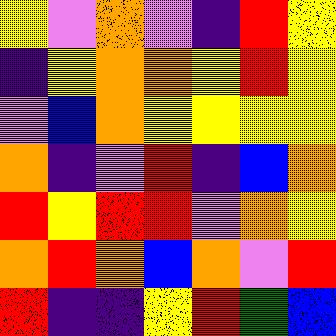[["yellow", "violet", "orange", "violet", "indigo", "red", "yellow"], ["indigo", "yellow", "orange", "orange", "yellow", "red", "yellow"], ["violet", "blue", "orange", "yellow", "yellow", "yellow", "yellow"], ["orange", "indigo", "violet", "red", "indigo", "blue", "orange"], ["red", "yellow", "red", "red", "violet", "orange", "yellow"], ["orange", "red", "orange", "blue", "orange", "violet", "red"], ["red", "indigo", "indigo", "yellow", "red", "green", "blue"]]